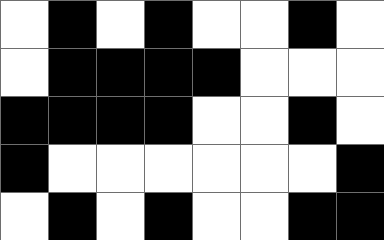[["white", "black", "white", "black", "white", "white", "black", "white"], ["white", "black", "black", "black", "black", "white", "white", "white"], ["black", "black", "black", "black", "white", "white", "black", "white"], ["black", "white", "white", "white", "white", "white", "white", "black"], ["white", "black", "white", "black", "white", "white", "black", "black"]]